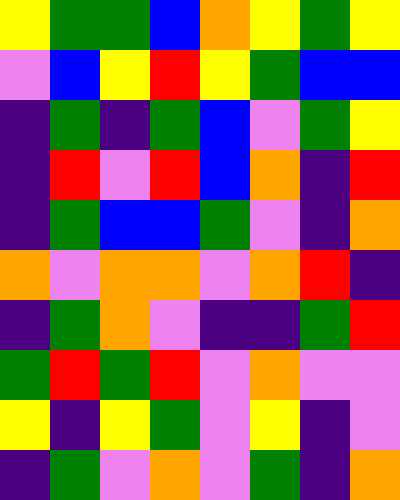[["yellow", "green", "green", "blue", "orange", "yellow", "green", "yellow"], ["violet", "blue", "yellow", "red", "yellow", "green", "blue", "blue"], ["indigo", "green", "indigo", "green", "blue", "violet", "green", "yellow"], ["indigo", "red", "violet", "red", "blue", "orange", "indigo", "red"], ["indigo", "green", "blue", "blue", "green", "violet", "indigo", "orange"], ["orange", "violet", "orange", "orange", "violet", "orange", "red", "indigo"], ["indigo", "green", "orange", "violet", "indigo", "indigo", "green", "red"], ["green", "red", "green", "red", "violet", "orange", "violet", "violet"], ["yellow", "indigo", "yellow", "green", "violet", "yellow", "indigo", "violet"], ["indigo", "green", "violet", "orange", "violet", "green", "indigo", "orange"]]